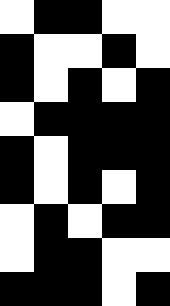[["white", "black", "black", "white", "white"], ["black", "white", "white", "black", "white"], ["black", "white", "black", "white", "black"], ["white", "black", "black", "black", "black"], ["black", "white", "black", "black", "black"], ["black", "white", "black", "white", "black"], ["white", "black", "white", "black", "black"], ["white", "black", "black", "white", "white"], ["black", "black", "black", "white", "black"]]